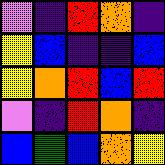[["violet", "indigo", "red", "orange", "indigo"], ["yellow", "blue", "indigo", "indigo", "blue"], ["yellow", "orange", "red", "blue", "red"], ["violet", "indigo", "red", "orange", "indigo"], ["blue", "green", "blue", "orange", "yellow"]]